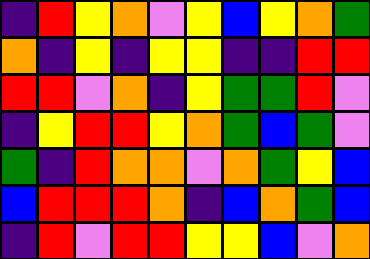[["indigo", "red", "yellow", "orange", "violet", "yellow", "blue", "yellow", "orange", "green"], ["orange", "indigo", "yellow", "indigo", "yellow", "yellow", "indigo", "indigo", "red", "red"], ["red", "red", "violet", "orange", "indigo", "yellow", "green", "green", "red", "violet"], ["indigo", "yellow", "red", "red", "yellow", "orange", "green", "blue", "green", "violet"], ["green", "indigo", "red", "orange", "orange", "violet", "orange", "green", "yellow", "blue"], ["blue", "red", "red", "red", "orange", "indigo", "blue", "orange", "green", "blue"], ["indigo", "red", "violet", "red", "red", "yellow", "yellow", "blue", "violet", "orange"]]